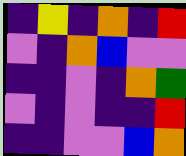[["indigo", "yellow", "indigo", "orange", "indigo", "red"], ["violet", "indigo", "orange", "blue", "violet", "violet"], ["indigo", "indigo", "violet", "indigo", "orange", "green"], ["violet", "indigo", "violet", "indigo", "indigo", "red"], ["indigo", "indigo", "violet", "violet", "blue", "orange"]]